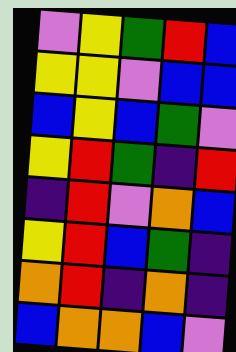[["violet", "yellow", "green", "red", "blue"], ["yellow", "yellow", "violet", "blue", "blue"], ["blue", "yellow", "blue", "green", "violet"], ["yellow", "red", "green", "indigo", "red"], ["indigo", "red", "violet", "orange", "blue"], ["yellow", "red", "blue", "green", "indigo"], ["orange", "red", "indigo", "orange", "indigo"], ["blue", "orange", "orange", "blue", "violet"]]